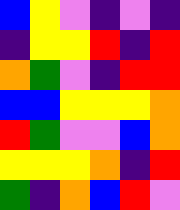[["blue", "yellow", "violet", "indigo", "violet", "indigo"], ["indigo", "yellow", "yellow", "red", "indigo", "red"], ["orange", "green", "violet", "indigo", "red", "red"], ["blue", "blue", "yellow", "yellow", "yellow", "orange"], ["red", "green", "violet", "violet", "blue", "orange"], ["yellow", "yellow", "yellow", "orange", "indigo", "red"], ["green", "indigo", "orange", "blue", "red", "violet"]]